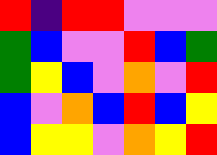[["red", "indigo", "red", "red", "violet", "violet", "violet"], ["green", "blue", "violet", "violet", "red", "blue", "green"], ["green", "yellow", "blue", "violet", "orange", "violet", "red"], ["blue", "violet", "orange", "blue", "red", "blue", "yellow"], ["blue", "yellow", "yellow", "violet", "orange", "yellow", "red"]]